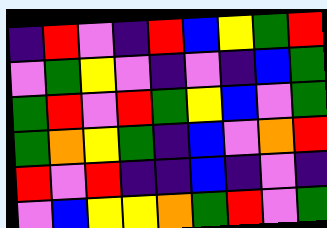[["indigo", "red", "violet", "indigo", "red", "blue", "yellow", "green", "red"], ["violet", "green", "yellow", "violet", "indigo", "violet", "indigo", "blue", "green"], ["green", "red", "violet", "red", "green", "yellow", "blue", "violet", "green"], ["green", "orange", "yellow", "green", "indigo", "blue", "violet", "orange", "red"], ["red", "violet", "red", "indigo", "indigo", "blue", "indigo", "violet", "indigo"], ["violet", "blue", "yellow", "yellow", "orange", "green", "red", "violet", "green"]]